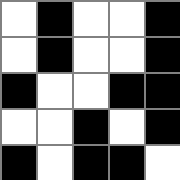[["white", "black", "white", "white", "black"], ["white", "black", "white", "white", "black"], ["black", "white", "white", "black", "black"], ["white", "white", "black", "white", "black"], ["black", "white", "black", "black", "white"]]